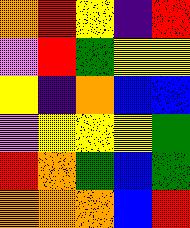[["orange", "red", "yellow", "indigo", "red"], ["violet", "red", "green", "yellow", "yellow"], ["yellow", "indigo", "orange", "blue", "blue"], ["violet", "yellow", "yellow", "yellow", "green"], ["red", "orange", "green", "blue", "green"], ["orange", "orange", "orange", "blue", "red"]]